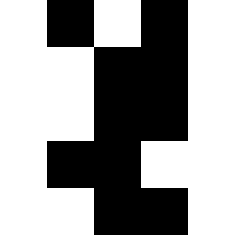[["white", "black", "white", "black", "white"], ["white", "white", "black", "black", "white"], ["white", "white", "black", "black", "white"], ["white", "black", "black", "white", "white"], ["white", "white", "black", "black", "white"]]